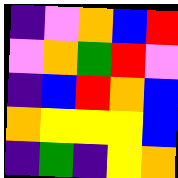[["indigo", "violet", "orange", "blue", "red"], ["violet", "orange", "green", "red", "violet"], ["indigo", "blue", "red", "orange", "blue"], ["orange", "yellow", "yellow", "yellow", "blue"], ["indigo", "green", "indigo", "yellow", "orange"]]